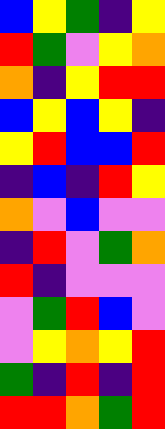[["blue", "yellow", "green", "indigo", "yellow"], ["red", "green", "violet", "yellow", "orange"], ["orange", "indigo", "yellow", "red", "red"], ["blue", "yellow", "blue", "yellow", "indigo"], ["yellow", "red", "blue", "blue", "red"], ["indigo", "blue", "indigo", "red", "yellow"], ["orange", "violet", "blue", "violet", "violet"], ["indigo", "red", "violet", "green", "orange"], ["red", "indigo", "violet", "violet", "violet"], ["violet", "green", "red", "blue", "violet"], ["violet", "yellow", "orange", "yellow", "red"], ["green", "indigo", "red", "indigo", "red"], ["red", "red", "orange", "green", "red"]]